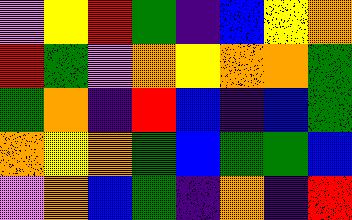[["violet", "yellow", "red", "green", "indigo", "blue", "yellow", "orange"], ["red", "green", "violet", "orange", "yellow", "orange", "orange", "green"], ["green", "orange", "indigo", "red", "blue", "indigo", "blue", "green"], ["orange", "yellow", "orange", "green", "blue", "green", "green", "blue"], ["violet", "orange", "blue", "green", "indigo", "orange", "indigo", "red"]]